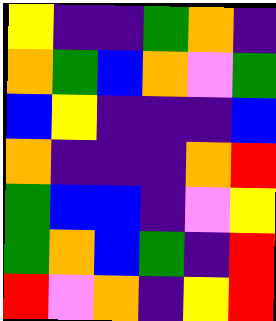[["yellow", "indigo", "indigo", "green", "orange", "indigo"], ["orange", "green", "blue", "orange", "violet", "green"], ["blue", "yellow", "indigo", "indigo", "indigo", "blue"], ["orange", "indigo", "indigo", "indigo", "orange", "red"], ["green", "blue", "blue", "indigo", "violet", "yellow"], ["green", "orange", "blue", "green", "indigo", "red"], ["red", "violet", "orange", "indigo", "yellow", "red"]]